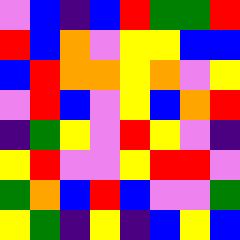[["violet", "blue", "indigo", "blue", "red", "green", "green", "red"], ["red", "blue", "orange", "violet", "yellow", "yellow", "blue", "blue"], ["blue", "red", "orange", "orange", "yellow", "orange", "violet", "yellow"], ["violet", "red", "blue", "violet", "yellow", "blue", "orange", "red"], ["indigo", "green", "yellow", "violet", "red", "yellow", "violet", "indigo"], ["yellow", "red", "violet", "violet", "yellow", "red", "red", "violet"], ["green", "orange", "blue", "red", "blue", "violet", "violet", "green"], ["yellow", "green", "indigo", "yellow", "indigo", "blue", "yellow", "blue"]]